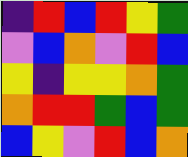[["indigo", "red", "blue", "red", "yellow", "green"], ["violet", "blue", "orange", "violet", "red", "blue"], ["yellow", "indigo", "yellow", "yellow", "orange", "green"], ["orange", "red", "red", "green", "blue", "green"], ["blue", "yellow", "violet", "red", "blue", "orange"]]